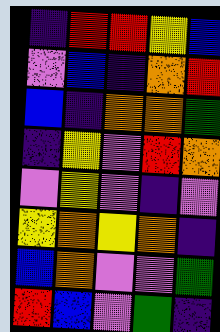[["indigo", "red", "red", "yellow", "blue"], ["violet", "blue", "indigo", "orange", "red"], ["blue", "indigo", "orange", "orange", "green"], ["indigo", "yellow", "violet", "red", "orange"], ["violet", "yellow", "violet", "indigo", "violet"], ["yellow", "orange", "yellow", "orange", "indigo"], ["blue", "orange", "violet", "violet", "green"], ["red", "blue", "violet", "green", "indigo"]]